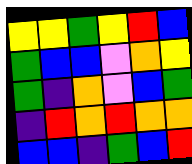[["yellow", "yellow", "green", "yellow", "red", "blue"], ["green", "blue", "blue", "violet", "orange", "yellow"], ["green", "indigo", "orange", "violet", "blue", "green"], ["indigo", "red", "orange", "red", "orange", "orange"], ["blue", "blue", "indigo", "green", "blue", "red"]]